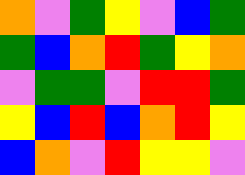[["orange", "violet", "green", "yellow", "violet", "blue", "green"], ["green", "blue", "orange", "red", "green", "yellow", "orange"], ["violet", "green", "green", "violet", "red", "red", "green"], ["yellow", "blue", "red", "blue", "orange", "red", "yellow"], ["blue", "orange", "violet", "red", "yellow", "yellow", "violet"]]